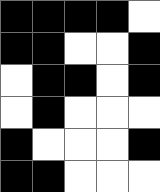[["black", "black", "black", "black", "white"], ["black", "black", "white", "white", "black"], ["white", "black", "black", "white", "black"], ["white", "black", "white", "white", "white"], ["black", "white", "white", "white", "black"], ["black", "black", "white", "white", "white"]]